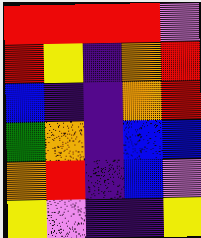[["red", "red", "red", "red", "violet"], ["red", "yellow", "indigo", "orange", "red"], ["blue", "indigo", "indigo", "orange", "red"], ["green", "orange", "indigo", "blue", "blue"], ["orange", "red", "indigo", "blue", "violet"], ["yellow", "violet", "indigo", "indigo", "yellow"]]